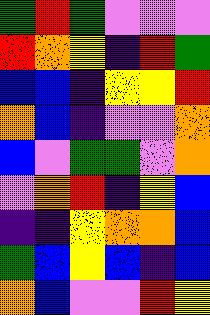[["green", "red", "green", "violet", "violet", "violet"], ["red", "orange", "yellow", "indigo", "red", "green"], ["blue", "blue", "indigo", "yellow", "yellow", "red"], ["orange", "blue", "indigo", "violet", "violet", "orange"], ["blue", "violet", "green", "green", "violet", "orange"], ["violet", "orange", "red", "indigo", "yellow", "blue"], ["indigo", "indigo", "yellow", "orange", "orange", "blue"], ["green", "blue", "yellow", "blue", "indigo", "blue"], ["orange", "blue", "violet", "violet", "red", "yellow"]]